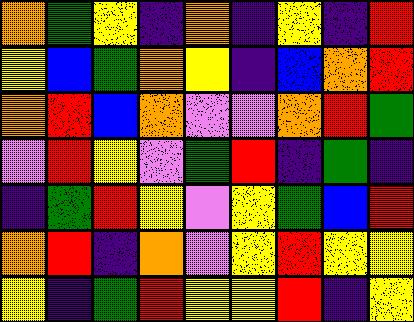[["orange", "green", "yellow", "indigo", "orange", "indigo", "yellow", "indigo", "red"], ["yellow", "blue", "green", "orange", "yellow", "indigo", "blue", "orange", "red"], ["orange", "red", "blue", "orange", "violet", "violet", "orange", "red", "green"], ["violet", "red", "yellow", "violet", "green", "red", "indigo", "green", "indigo"], ["indigo", "green", "red", "yellow", "violet", "yellow", "green", "blue", "red"], ["orange", "red", "indigo", "orange", "violet", "yellow", "red", "yellow", "yellow"], ["yellow", "indigo", "green", "red", "yellow", "yellow", "red", "indigo", "yellow"]]